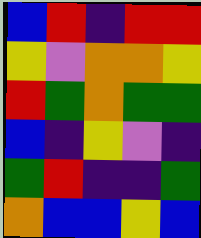[["blue", "red", "indigo", "red", "red"], ["yellow", "violet", "orange", "orange", "yellow"], ["red", "green", "orange", "green", "green"], ["blue", "indigo", "yellow", "violet", "indigo"], ["green", "red", "indigo", "indigo", "green"], ["orange", "blue", "blue", "yellow", "blue"]]